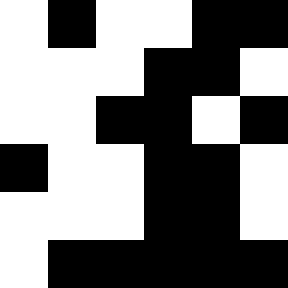[["white", "black", "white", "white", "black", "black"], ["white", "white", "white", "black", "black", "white"], ["white", "white", "black", "black", "white", "black"], ["black", "white", "white", "black", "black", "white"], ["white", "white", "white", "black", "black", "white"], ["white", "black", "black", "black", "black", "black"]]